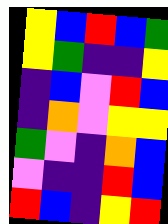[["yellow", "blue", "red", "blue", "green"], ["yellow", "green", "indigo", "indigo", "yellow"], ["indigo", "blue", "violet", "red", "blue"], ["indigo", "orange", "violet", "yellow", "yellow"], ["green", "violet", "indigo", "orange", "blue"], ["violet", "indigo", "indigo", "red", "blue"], ["red", "blue", "indigo", "yellow", "red"]]